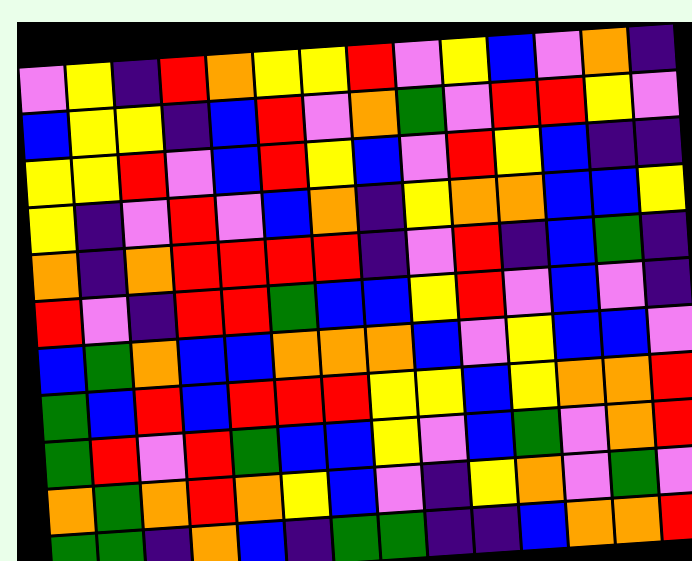[["violet", "yellow", "indigo", "red", "orange", "yellow", "yellow", "red", "violet", "yellow", "blue", "violet", "orange", "indigo"], ["blue", "yellow", "yellow", "indigo", "blue", "red", "violet", "orange", "green", "violet", "red", "red", "yellow", "violet"], ["yellow", "yellow", "red", "violet", "blue", "red", "yellow", "blue", "violet", "red", "yellow", "blue", "indigo", "indigo"], ["yellow", "indigo", "violet", "red", "violet", "blue", "orange", "indigo", "yellow", "orange", "orange", "blue", "blue", "yellow"], ["orange", "indigo", "orange", "red", "red", "red", "red", "indigo", "violet", "red", "indigo", "blue", "green", "indigo"], ["red", "violet", "indigo", "red", "red", "green", "blue", "blue", "yellow", "red", "violet", "blue", "violet", "indigo"], ["blue", "green", "orange", "blue", "blue", "orange", "orange", "orange", "blue", "violet", "yellow", "blue", "blue", "violet"], ["green", "blue", "red", "blue", "red", "red", "red", "yellow", "yellow", "blue", "yellow", "orange", "orange", "red"], ["green", "red", "violet", "red", "green", "blue", "blue", "yellow", "violet", "blue", "green", "violet", "orange", "red"], ["orange", "green", "orange", "red", "orange", "yellow", "blue", "violet", "indigo", "yellow", "orange", "violet", "green", "violet"], ["green", "green", "indigo", "orange", "blue", "indigo", "green", "green", "indigo", "indigo", "blue", "orange", "orange", "red"]]